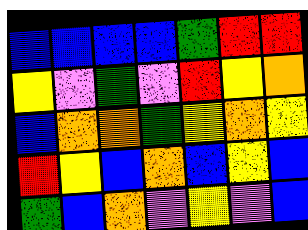[["blue", "blue", "blue", "blue", "green", "red", "red"], ["yellow", "violet", "green", "violet", "red", "yellow", "orange"], ["blue", "orange", "orange", "green", "yellow", "orange", "yellow"], ["red", "yellow", "blue", "orange", "blue", "yellow", "blue"], ["green", "blue", "orange", "violet", "yellow", "violet", "blue"]]